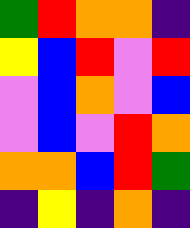[["green", "red", "orange", "orange", "indigo"], ["yellow", "blue", "red", "violet", "red"], ["violet", "blue", "orange", "violet", "blue"], ["violet", "blue", "violet", "red", "orange"], ["orange", "orange", "blue", "red", "green"], ["indigo", "yellow", "indigo", "orange", "indigo"]]